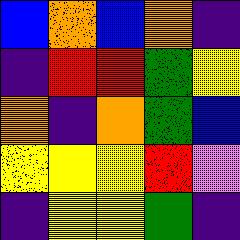[["blue", "orange", "blue", "orange", "indigo"], ["indigo", "red", "red", "green", "yellow"], ["orange", "indigo", "orange", "green", "blue"], ["yellow", "yellow", "yellow", "red", "violet"], ["indigo", "yellow", "yellow", "green", "indigo"]]